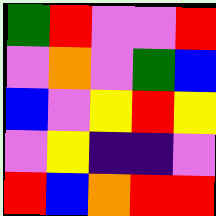[["green", "red", "violet", "violet", "red"], ["violet", "orange", "violet", "green", "blue"], ["blue", "violet", "yellow", "red", "yellow"], ["violet", "yellow", "indigo", "indigo", "violet"], ["red", "blue", "orange", "red", "red"]]